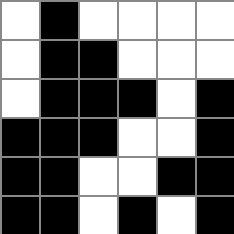[["white", "black", "white", "white", "white", "white"], ["white", "black", "black", "white", "white", "white"], ["white", "black", "black", "black", "white", "black"], ["black", "black", "black", "white", "white", "black"], ["black", "black", "white", "white", "black", "black"], ["black", "black", "white", "black", "white", "black"]]